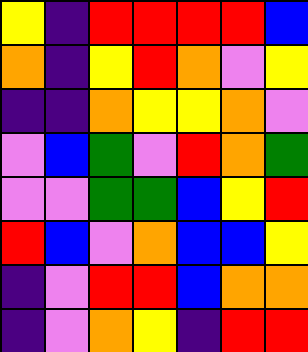[["yellow", "indigo", "red", "red", "red", "red", "blue"], ["orange", "indigo", "yellow", "red", "orange", "violet", "yellow"], ["indigo", "indigo", "orange", "yellow", "yellow", "orange", "violet"], ["violet", "blue", "green", "violet", "red", "orange", "green"], ["violet", "violet", "green", "green", "blue", "yellow", "red"], ["red", "blue", "violet", "orange", "blue", "blue", "yellow"], ["indigo", "violet", "red", "red", "blue", "orange", "orange"], ["indigo", "violet", "orange", "yellow", "indigo", "red", "red"]]